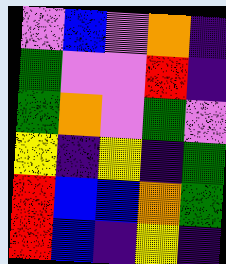[["violet", "blue", "violet", "orange", "indigo"], ["green", "violet", "violet", "red", "indigo"], ["green", "orange", "violet", "green", "violet"], ["yellow", "indigo", "yellow", "indigo", "green"], ["red", "blue", "blue", "orange", "green"], ["red", "blue", "indigo", "yellow", "indigo"]]